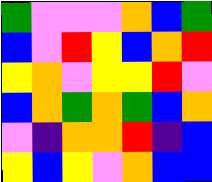[["green", "violet", "violet", "violet", "orange", "blue", "green"], ["blue", "violet", "red", "yellow", "blue", "orange", "red"], ["yellow", "orange", "violet", "yellow", "yellow", "red", "violet"], ["blue", "orange", "green", "orange", "green", "blue", "orange"], ["violet", "indigo", "orange", "orange", "red", "indigo", "blue"], ["yellow", "blue", "yellow", "violet", "orange", "blue", "blue"]]